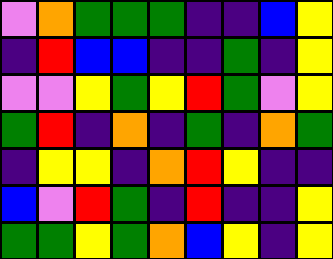[["violet", "orange", "green", "green", "green", "indigo", "indigo", "blue", "yellow"], ["indigo", "red", "blue", "blue", "indigo", "indigo", "green", "indigo", "yellow"], ["violet", "violet", "yellow", "green", "yellow", "red", "green", "violet", "yellow"], ["green", "red", "indigo", "orange", "indigo", "green", "indigo", "orange", "green"], ["indigo", "yellow", "yellow", "indigo", "orange", "red", "yellow", "indigo", "indigo"], ["blue", "violet", "red", "green", "indigo", "red", "indigo", "indigo", "yellow"], ["green", "green", "yellow", "green", "orange", "blue", "yellow", "indigo", "yellow"]]